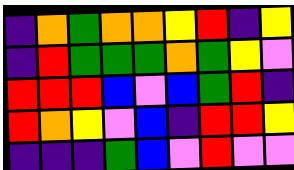[["indigo", "orange", "green", "orange", "orange", "yellow", "red", "indigo", "yellow"], ["indigo", "red", "green", "green", "green", "orange", "green", "yellow", "violet"], ["red", "red", "red", "blue", "violet", "blue", "green", "red", "indigo"], ["red", "orange", "yellow", "violet", "blue", "indigo", "red", "red", "yellow"], ["indigo", "indigo", "indigo", "green", "blue", "violet", "red", "violet", "violet"]]